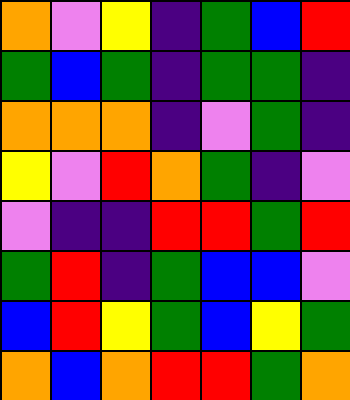[["orange", "violet", "yellow", "indigo", "green", "blue", "red"], ["green", "blue", "green", "indigo", "green", "green", "indigo"], ["orange", "orange", "orange", "indigo", "violet", "green", "indigo"], ["yellow", "violet", "red", "orange", "green", "indigo", "violet"], ["violet", "indigo", "indigo", "red", "red", "green", "red"], ["green", "red", "indigo", "green", "blue", "blue", "violet"], ["blue", "red", "yellow", "green", "blue", "yellow", "green"], ["orange", "blue", "orange", "red", "red", "green", "orange"]]